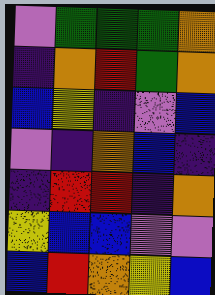[["violet", "green", "green", "green", "orange"], ["indigo", "orange", "red", "green", "orange"], ["blue", "yellow", "indigo", "violet", "blue"], ["violet", "indigo", "orange", "blue", "indigo"], ["indigo", "red", "red", "indigo", "orange"], ["yellow", "blue", "blue", "violet", "violet"], ["blue", "red", "orange", "yellow", "blue"]]